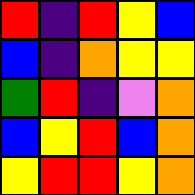[["red", "indigo", "red", "yellow", "blue"], ["blue", "indigo", "orange", "yellow", "yellow"], ["green", "red", "indigo", "violet", "orange"], ["blue", "yellow", "red", "blue", "orange"], ["yellow", "red", "red", "yellow", "orange"]]